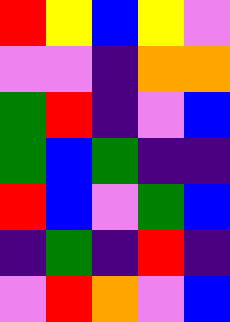[["red", "yellow", "blue", "yellow", "violet"], ["violet", "violet", "indigo", "orange", "orange"], ["green", "red", "indigo", "violet", "blue"], ["green", "blue", "green", "indigo", "indigo"], ["red", "blue", "violet", "green", "blue"], ["indigo", "green", "indigo", "red", "indigo"], ["violet", "red", "orange", "violet", "blue"]]